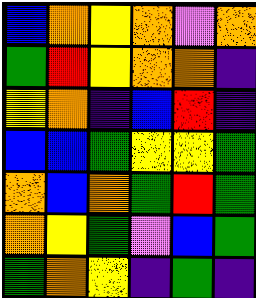[["blue", "orange", "yellow", "orange", "violet", "orange"], ["green", "red", "yellow", "orange", "orange", "indigo"], ["yellow", "orange", "indigo", "blue", "red", "indigo"], ["blue", "blue", "green", "yellow", "yellow", "green"], ["orange", "blue", "orange", "green", "red", "green"], ["orange", "yellow", "green", "violet", "blue", "green"], ["green", "orange", "yellow", "indigo", "green", "indigo"]]